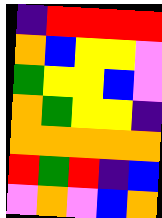[["indigo", "red", "red", "red", "red"], ["orange", "blue", "yellow", "yellow", "violet"], ["green", "yellow", "yellow", "blue", "violet"], ["orange", "green", "yellow", "yellow", "indigo"], ["orange", "orange", "orange", "orange", "orange"], ["red", "green", "red", "indigo", "blue"], ["violet", "orange", "violet", "blue", "orange"]]